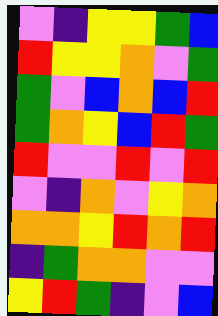[["violet", "indigo", "yellow", "yellow", "green", "blue"], ["red", "yellow", "yellow", "orange", "violet", "green"], ["green", "violet", "blue", "orange", "blue", "red"], ["green", "orange", "yellow", "blue", "red", "green"], ["red", "violet", "violet", "red", "violet", "red"], ["violet", "indigo", "orange", "violet", "yellow", "orange"], ["orange", "orange", "yellow", "red", "orange", "red"], ["indigo", "green", "orange", "orange", "violet", "violet"], ["yellow", "red", "green", "indigo", "violet", "blue"]]